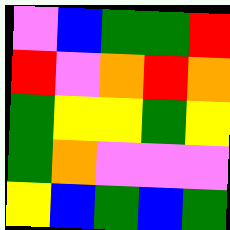[["violet", "blue", "green", "green", "red"], ["red", "violet", "orange", "red", "orange"], ["green", "yellow", "yellow", "green", "yellow"], ["green", "orange", "violet", "violet", "violet"], ["yellow", "blue", "green", "blue", "green"]]